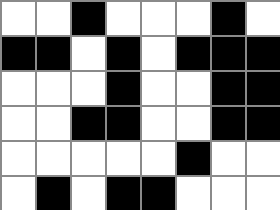[["white", "white", "black", "white", "white", "white", "black", "white"], ["black", "black", "white", "black", "white", "black", "black", "black"], ["white", "white", "white", "black", "white", "white", "black", "black"], ["white", "white", "black", "black", "white", "white", "black", "black"], ["white", "white", "white", "white", "white", "black", "white", "white"], ["white", "black", "white", "black", "black", "white", "white", "white"]]